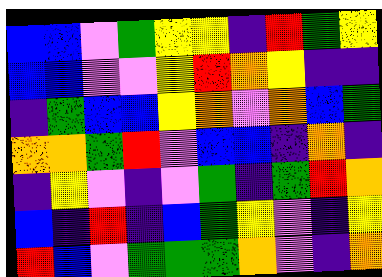[["blue", "blue", "violet", "green", "yellow", "yellow", "indigo", "red", "green", "yellow"], ["blue", "blue", "violet", "violet", "yellow", "red", "orange", "yellow", "indigo", "indigo"], ["indigo", "green", "blue", "blue", "yellow", "orange", "violet", "orange", "blue", "green"], ["orange", "orange", "green", "red", "violet", "blue", "blue", "indigo", "orange", "indigo"], ["indigo", "yellow", "violet", "indigo", "violet", "green", "indigo", "green", "red", "orange"], ["blue", "indigo", "red", "indigo", "blue", "green", "yellow", "violet", "indigo", "yellow"], ["red", "blue", "violet", "green", "green", "green", "orange", "violet", "indigo", "orange"]]